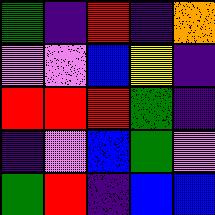[["green", "indigo", "red", "indigo", "orange"], ["violet", "violet", "blue", "yellow", "indigo"], ["red", "red", "red", "green", "indigo"], ["indigo", "violet", "blue", "green", "violet"], ["green", "red", "indigo", "blue", "blue"]]